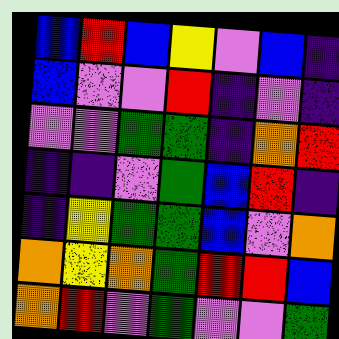[["blue", "red", "blue", "yellow", "violet", "blue", "indigo"], ["blue", "violet", "violet", "red", "indigo", "violet", "indigo"], ["violet", "violet", "green", "green", "indigo", "orange", "red"], ["indigo", "indigo", "violet", "green", "blue", "red", "indigo"], ["indigo", "yellow", "green", "green", "blue", "violet", "orange"], ["orange", "yellow", "orange", "green", "red", "red", "blue"], ["orange", "red", "violet", "green", "violet", "violet", "green"]]